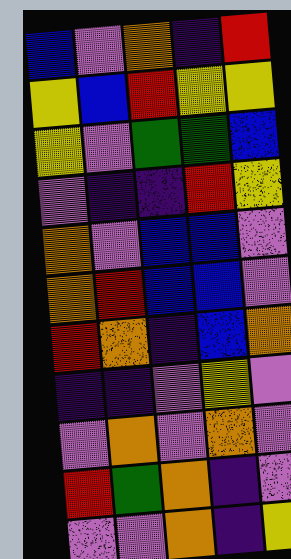[["blue", "violet", "orange", "indigo", "red"], ["yellow", "blue", "red", "yellow", "yellow"], ["yellow", "violet", "green", "green", "blue"], ["violet", "indigo", "indigo", "red", "yellow"], ["orange", "violet", "blue", "blue", "violet"], ["orange", "red", "blue", "blue", "violet"], ["red", "orange", "indigo", "blue", "orange"], ["indigo", "indigo", "violet", "yellow", "violet"], ["violet", "orange", "violet", "orange", "violet"], ["red", "green", "orange", "indigo", "violet"], ["violet", "violet", "orange", "indigo", "yellow"]]